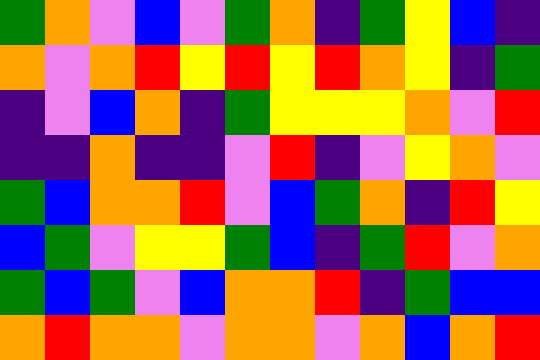[["green", "orange", "violet", "blue", "violet", "green", "orange", "indigo", "green", "yellow", "blue", "indigo"], ["orange", "violet", "orange", "red", "yellow", "red", "yellow", "red", "orange", "yellow", "indigo", "green"], ["indigo", "violet", "blue", "orange", "indigo", "green", "yellow", "yellow", "yellow", "orange", "violet", "red"], ["indigo", "indigo", "orange", "indigo", "indigo", "violet", "red", "indigo", "violet", "yellow", "orange", "violet"], ["green", "blue", "orange", "orange", "red", "violet", "blue", "green", "orange", "indigo", "red", "yellow"], ["blue", "green", "violet", "yellow", "yellow", "green", "blue", "indigo", "green", "red", "violet", "orange"], ["green", "blue", "green", "violet", "blue", "orange", "orange", "red", "indigo", "green", "blue", "blue"], ["orange", "red", "orange", "orange", "violet", "orange", "orange", "violet", "orange", "blue", "orange", "red"]]